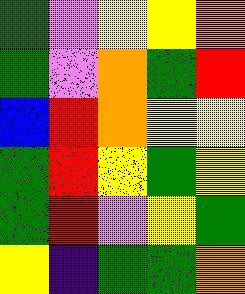[["green", "violet", "yellow", "yellow", "orange"], ["green", "violet", "orange", "green", "red"], ["blue", "red", "orange", "yellow", "yellow"], ["green", "red", "yellow", "green", "yellow"], ["green", "red", "violet", "yellow", "green"], ["yellow", "indigo", "green", "green", "orange"]]